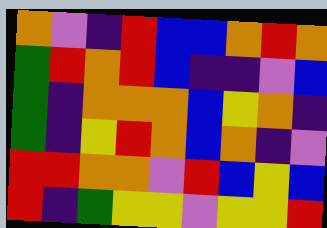[["orange", "violet", "indigo", "red", "blue", "blue", "orange", "red", "orange"], ["green", "red", "orange", "red", "blue", "indigo", "indigo", "violet", "blue"], ["green", "indigo", "orange", "orange", "orange", "blue", "yellow", "orange", "indigo"], ["green", "indigo", "yellow", "red", "orange", "blue", "orange", "indigo", "violet"], ["red", "red", "orange", "orange", "violet", "red", "blue", "yellow", "blue"], ["red", "indigo", "green", "yellow", "yellow", "violet", "yellow", "yellow", "red"]]